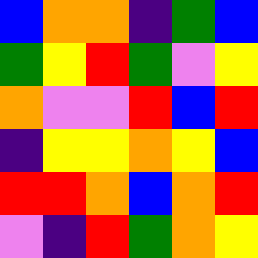[["blue", "orange", "orange", "indigo", "green", "blue"], ["green", "yellow", "red", "green", "violet", "yellow"], ["orange", "violet", "violet", "red", "blue", "red"], ["indigo", "yellow", "yellow", "orange", "yellow", "blue"], ["red", "red", "orange", "blue", "orange", "red"], ["violet", "indigo", "red", "green", "orange", "yellow"]]